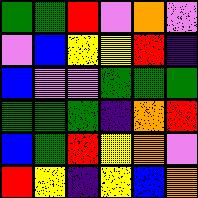[["green", "green", "red", "violet", "orange", "violet"], ["violet", "blue", "yellow", "yellow", "red", "indigo"], ["blue", "violet", "violet", "green", "green", "green"], ["green", "green", "green", "indigo", "orange", "red"], ["blue", "green", "red", "yellow", "orange", "violet"], ["red", "yellow", "indigo", "yellow", "blue", "orange"]]